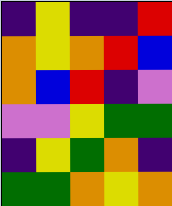[["indigo", "yellow", "indigo", "indigo", "red"], ["orange", "yellow", "orange", "red", "blue"], ["orange", "blue", "red", "indigo", "violet"], ["violet", "violet", "yellow", "green", "green"], ["indigo", "yellow", "green", "orange", "indigo"], ["green", "green", "orange", "yellow", "orange"]]